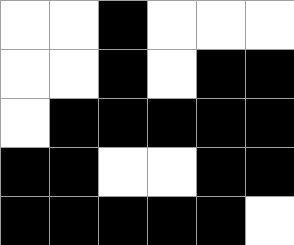[["white", "white", "black", "white", "white", "white"], ["white", "white", "black", "white", "black", "black"], ["white", "black", "black", "black", "black", "black"], ["black", "black", "white", "white", "black", "black"], ["black", "black", "black", "black", "black", "white"]]